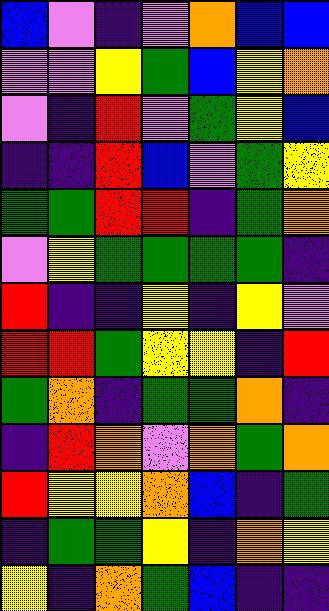[["blue", "violet", "indigo", "violet", "orange", "blue", "blue"], ["violet", "violet", "yellow", "green", "blue", "yellow", "orange"], ["violet", "indigo", "red", "violet", "green", "yellow", "blue"], ["indigo", "indigo", "red", "blue", "violet", "green", "yellow"], ["green", "green", "red", "red", "indigo", "green", "orange"], ["violet", "yellow", "green", "green", "green", "green", "indigo"], ["red", "indigo", "indigo", "yellow", "indigo", "yellow", "violet"], ["red", "red", "green", "yellow", "yellow", "indigo", "red"], ["green", "orange", "indigo", "green", "green", "orange", "indigo"], ["indigo", "red", "orange", "violet", "orange", "green", "orange"], ["red", "yellow", "yellow", "orange", "blue", "indigo", "green"], ["indigo", "green", "green", "yellow", "indigo", "orange", "yellow"], ["yellow", "indigo", "orange", "green", "blue", "indigo", "indigo"]]